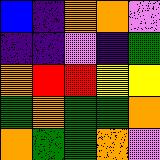[["blue", "indigo", "orange", "orange", "violet"], ["indigo", "indigo", "violet", "indigo", "green"], ["orange", "red", "red", "yellow", "yellow"], ["green", "orange", "green", "green", "orange"], ["orange", "green", "green", "orange", "violet"]]